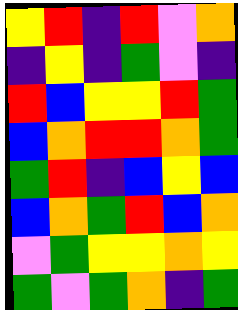[["yellow", "red", "indigo", "red", "violet", "orange"], ["indigo", "yellow", "indigo", "green", "violet", "indigo"], ["red", "blue", "yellow", "yellow", "red", "green"], ["blue", "orange", "red", "red", "orange", "green"], ["green", "red", "indigo", "blue", "yellow", "blue"], ["blue", "orange", "green", "red", "blue", "orange"], ["violet", "green", "yellow", "yellow", "orange", "yellow"], ["green", "violet", "green", "orange", "indigo", "green"]]